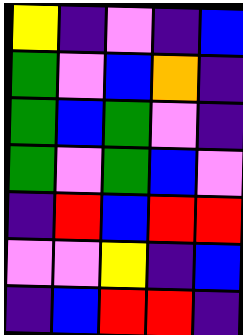[["yellow", "indigo", "violet", "indigo", "blue"], ["green", "violet", "blue", "orange", "indigo"], ["green", "blue", "green", "violet", "indigo"], ["green", "violet", "green", "blue", "violet"], ["indigo", "red", "blue", "red", "red"], ["violet", "violet", "yellow", "indigo", "blue"], ["indigo", "blue", "red", "red", "indigo"]]